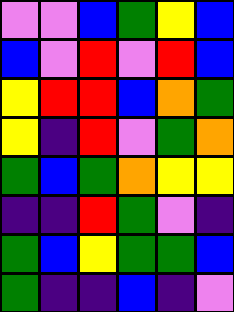[["violet", "violet", "blue", "green", "yellow", "blue"], ["blue", "violet", "red", "violet", "red", "blue"], ["yellow", "red", "red", "blue", "orange", "green"], ["yellow", "indigo", "red", "violet", "green", "orange"], ["green", "blue", "green", "orange", "yellow", "yellow"], ["indigo", "indigo", "red", "green", "violet", "indigo"], ["green", "blue", "yellow", "green", "green", "blue"], ["green", "indigo", "indigo", "blue", "indigo", "violet"]]